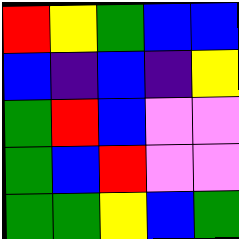[["red", "yellow", "green", "blue", "blue"], ["blue", "indigo", "blue", "indigo", "yellow"], ["green", "red", "blue", "violet", "violet"], ["green", "blue", "red", "violet", "violet"], ["green", "green", "yellow", "blue", "green"]]